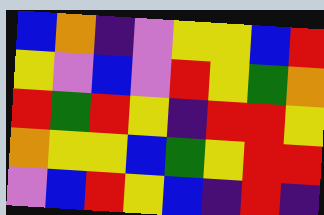[["blue", "orange", "indigo", "violet", "yellow", "yellow", "blue", "red"], ["yellow", "violet", "blue", "violet", "red", "yellow", "green", "orange"], ["red", "green", "red", "yellow", "indigo", "red", "red", "yellow"], ["orange", "yellow", "yellow", "blue", "green", "yellow", "red", "red"], ["violet", "blue", "red", "yellow", "blue", "indigo", "red", "indigo"]]